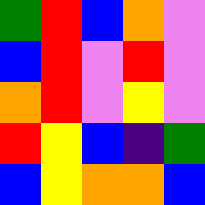[["green", "red", "blue", "orange", "violet"], ["blue", "red", "violet", "red", "violet"], ["orange", "red", "violet", "yellow", "violet"], ["red", "yellow", "blue", "indigo", "green"], ["blue", "yellow", "orange", "orange", "blue"]]